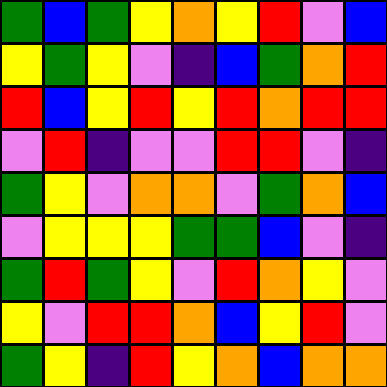[["green", "blue", "green", "yellow", "orange", "yellow", "red", "violet", "blue"], ["yellow", "green", "yellow", "violet", "indigo", "blue", "green", "orange", "red"], ["red", "blue", "yellow", "red", "yellow", "red", "orange", "red", "red"], ["violet", "red", "indigo", "violet", "violet", "red", "red", "violet", "indigo"], ["green", "yellow", "violet", "orange", "orange", "violet", "green", "orange", "blue"], ["violet", "yellow", "yellow", "yellow", "green", "green", "blue", "violet", "indigo"], ["green", "red", "green", "yellow", "violet", "red", "orange", "yellow", "violet"], ["yellow", "violet", "red", "red", "orange", "blue", "yellow", "red", "violet"], ["green", "yellow", "indigo", "red", "yellow", "orange", "blue", "orange", "orange"]]